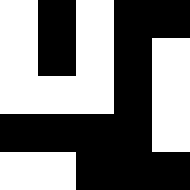[["white", "black", "white", "black", "black"], ["white", "black", "white", "black", "white"], ["white", "white", "white", "black", "white"], ["black", "black", "black", "black", "white"], ["white", "white", "black", "black", "black"]]